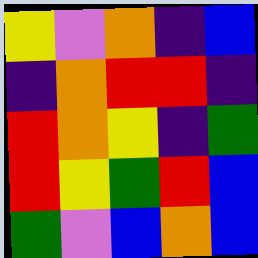[["yellow", "violet", "orange", "indigo", "blue"], ["indigo", "orange", "red", "red", "indigo"], ["red", "orange", "yellow", "indigo", "green"], ["red", "yellow", "green", "red", "blue"], ["green", "violet", "blue", "orange", "blue"]]